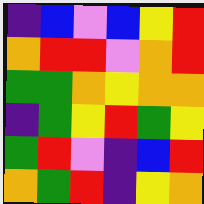[["indigo", "blue", "violet", "blue", "yellow", "red"], ["orange", "red", "red", "violet", "orange", "red"], ["green", "green", "orange", "yellow", "orange", "orange"], ["indigo", "green", "yellow", "red", "green", "yellow"], ["green", "red", "violet", "indigo", "blue", "red"], ["orange", "green", "red", "indigo", "yellow", "orange"]]